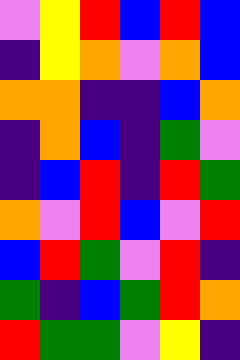[["violet", "yellow", "red", "blue", "red", "blue"], ["indigo", "yellow", "orange", "violet", "orange", "blue"], ["orange", "orange", "indigo", "indigo", "blue", "orange"], ["indigo", "orange", "blue", "indigo", "green", "violet"], ["indigo", "blue", "red", "indigo", "red", "green"], ["orange", "violet", "red", "blue", "violet", "red"], ["blue", "red", "green", "violet", "red", "indigo"], ["green", "indigo", "blue", "green", "red", "orange"], ["red", "green", "green", "violet", "yellow", "indigo"]]